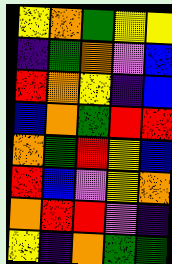[["yellow", "orange", "green", "yellow", "yellow"], ["indigo", "green", "orange", "violet", "blue"], ["red", "orange", "yellow", "indigo", "blue"], ["blue", "orange", "green", "red", "red"], ["orange", "green", "red", "yellow", "blue"], ["red", "blue", "violet", "yellow", "orange"], ["orange", "red", "red", "violet", "indigo"], ["yellow", "indigo", "orange", "green", "green"]]